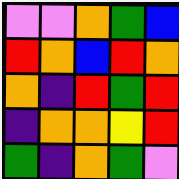[["violet", "violet", "orange", "green", "blue"], ["red", "orange", "blue", "red", "orange"], ["orange", "indigo", "red", "green", "red"], ["indigo", "orange", "orange", "yellow", "red"], ["green", "indigo", "orange", "green", "violet"]]